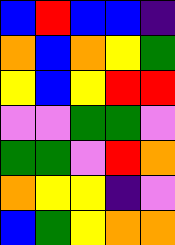[["blue", "red", "blue", "blue", "indigo"], ["orange", "blue", "orange", "yellow", "green"], ["yellow", "blue", "yellow", "red", "red"], ["violet", "violet", "green", "green", "violet"], ["green", "green", "violet", "red", "orange"], ["orange", "yellow", "yellow", "indigo", "violet"], ["blue", "green", "yellow", "orange", "orange"]]